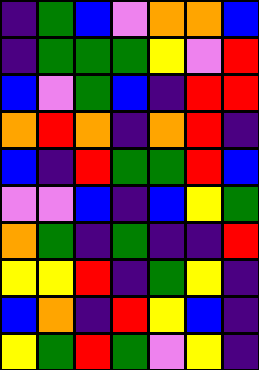[["indigo", "green", "blue", "violet", "orange", "orange", "blue"], ["indigo", "green", "green", "green", "yellow", "violet", "red"], ["blue", "violet", "green", "blue", "indigo", "red", "red"], ["orange", "red", "orange", "indigo", "orange", "red", "indigo"], ["blue", "indigo", "red", "green", "green", "red", "blue"], ["violet", "violet", "blue", "indigo", "blue", "yellow", "green"], ["orange", "green", "indigo", "green", "indigo", "indigo", "red"], ["yellow", "yellow", "red", "indigo", "green", "yellow", "indigo"], ["blue", "orange", "indigo", "red", "yellow", "blue", "indigo"], ["yellow", "green", "red", "green", "violet", "yellow", "indigo"]]